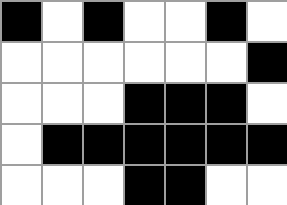[["black", "white", "black", "white", "white", "black", "white"], ["white", "white", "white", "white", "white", "white", "black"], ["white", "white", "white", "black", "black", "black", "white"], ["white", "black", "black", "black", "black", "black", "black"], ["white", "white", "white", "black", "black", "white", "white"]]